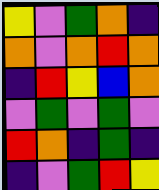[["yellow", "violet", "green", "orange", "indigo"], ["orange", "violet", "orange", "red", "orange"], ["indigo", "red", "yellow", "blue", "orange"], ["violet", "green", "violet", "green", "violet"], ["red", "orange", "indigo", "green", "indigo"], ["indigo", "violet", "green", "red", "yellow"]]